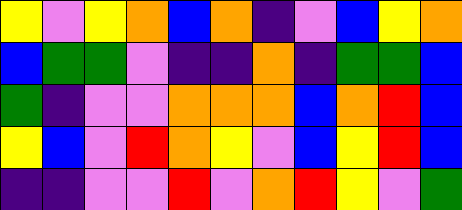[["yellow", "violet", "yellow", "orange", "blue", "orange", "indigo", "violet", "blue", "yellow", "orange"], ["blue", "green", "green", "violet", "indigo", "indigo", "orange", "indigo", "green", "green", "blue"], ["green", "indigo", "violet", "violet", "orange", "orange", "orange", "blue", "orange", "red", "blue"], ["yellow", "blue", "violet", "red", "orange", "yellow", "violet", "blue", "yellow", "red", "blue"], ["indigo", "indigo", "violet", "violet", "red", "violet", "orange", "red", "yellow", "violet", "green"]]